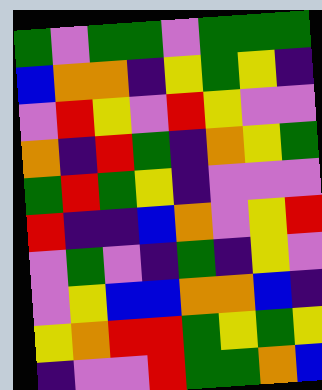[["green", "violet", "green", "green", "violet", "green", "green", "green"], ["blue", "orange", "orange", "indigo", "yellow", "green", "yellow", "indigo"], ["violet", "red", "yellow", "violet", "red", "yellow", "violet", "violet"], ["orange", "indigo", "red", "green", "indigo", "orange", "yellow", "green"], ["green", "red", "green", "yellow", "indigo", "violet", "violet", "violet"], ["red", "indigo", "indigo", "blue", "orange", "violet", "yellow", "red"], ["violet", "green", "violet", "indigo", "green", "indigo", "yellow", "violet"], ["violet", "yellow", "blue", "blue", "orange", "orange", "blue", "indigo"], ["yellow", "orange", "red", "red", "green", "yellow", "green", "yellow"], ["indigo", "violet", "violet", "red", "green", "green", "orange", "blue"]]